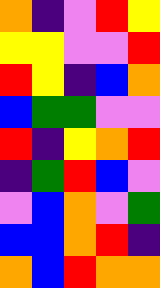[["orange", "indigo", "violet", "red", "yellow"], ["yellow", "yellow", "violet", "violet", "red"], ["red", "yellow", "indigo", "blue", "orange"], ["blue", "green", "green", "violet", "violet"], ["red", "indigo", "yellow", "orange", "red"], ["indigo", "green", "red", "blue", "violet"], ["violet", "blue", "orange", "violet", "green"], ["blue", "blue", "orange", "red", "indigo"], ["orange", "blue", "red", "orange", "orange"]]